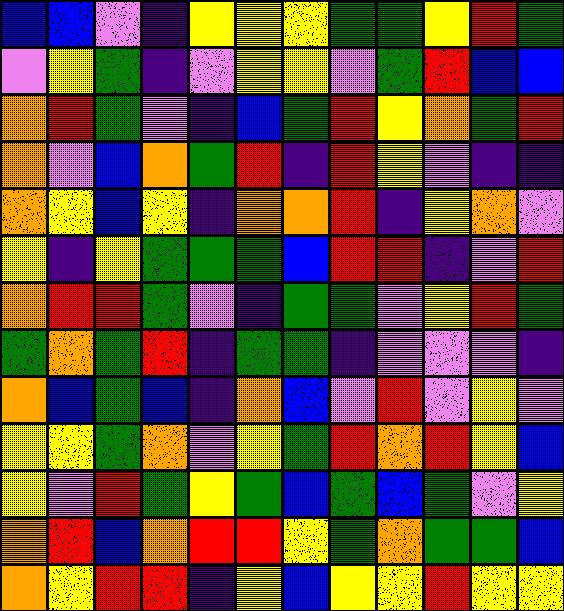[["blue", "blue", "violet", "indigo", "yellow", "yellow", "yellow", "green", "green", "yellow", "red", "green"], ["violet", "yellow", "green", "indigo", "violet", "yellow", "yellow", "violet", "green", "red", "blue", "blue"], ["orange", "red", "green", "violet", "indigo", "blue", "green", "red", "yellow", "orange", "green", "red"], ["orange", "violet", "blue", "orange", "green", "red", "indigo", "red", "yellow", "violet", "indigo", "indigo"], ["orange", "yellow", "blue", "yellow", "indigo", "orange", "orange", "red", "indigo", "yellow", "orange", "violet"], ["yellow", "indigo", "yellow", "green", "green", "green", "blue", "red", "red", "indigo", "violet", "red"], ["orange", "red", "red", "green", "violet", "indigo", "green", "green", "violet", "yellow", "red", "green"], ["green", "orange", "green", "red", "indigo", "green", "green", "indigo", "violet", "violet", "violet", "indigo"], ["orange", "blue", "green", "blue", "indigo", "orange", "blue", "violet", "red", "violet", "yellow", "violet"], ["yellow", "yellow", "green", "orange", "violet", "yellow", "green", "red", "orange", "red", "yellow", "blue"], ["yellow", "violet", "red", "green", "yellow", "green", "blue", "green", "blue", "green", "violet", "yellow"], ["orange", "red", "blue", "orange", "red", "red", "yellow", "green", "orange", "green", "green", "blue"], ["orange", "yellow", "red", "red", "indigo", "yellow", "blue", "yellow", "yellow", "red", "yellow", "yellow"]]